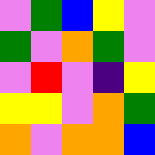[["violet", "green", "blue", "yellow", "violet"], ["green", "violet", "orange", "green", "violet"], ["violet", "red", "violet", "indigo", "yellow"], ["yellow", "yellow", "violet", "orange", "green"], ["orange", "violet", "orange", "orange", "blue"]]